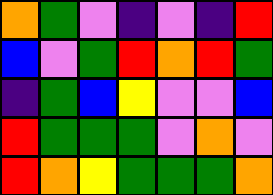[["orange", "green", "violet", "indigo", "violet", "indigo", "red"], ["blue", "violet", "green", "red", "orange", "red", "green"], ["indigo", "green", "blue", "yellow", "violet", "violet", "blue"], ["red", "green", "green", "green", "violet", "orange", "violet"], ["red", "orange", "yellow", "green", "green", "green", "orange"]]